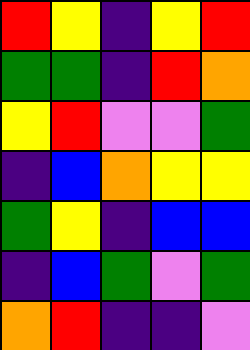[["red", "yellow", "indigo", "yellow", "red"], ["green", "green", "indigo", "red", "orange"], ["yellow", "red", "violet", "violet", "green"], ["indigo", "blue", "orange", "yellow", "yellow"], ["green", "yellow", "indigo", "blue", "blue"], ["indigo", "blue", "green", "violet", "green"], ["orange", "red", "indigo", "indigo", "violet"]]